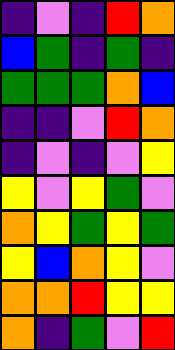[["indigo", "violet", "indigo", "red", "orange"], ["blue", "green", "indigo", "green", "indigo"], ["green", "green", "green", "orange", "blue"], ["indigo", "indigo", "violet", "red", "orange"], ["indigo", "violet", "indigo", "violet", "yellow"], ["yellow", "violet", "yellow", "green", "violet"], ["orange", "yellow", "green", "yellow", "green"], ["yellow", "blue", "orange", "yellow", "violet"], ["orange", "orange", "red", "yellow", "yellow"], ["orange", "indigo", "green", "violet", "red"]]